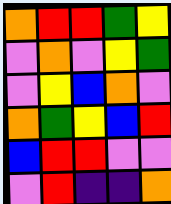[["orange", "red", "red", "green", "yellow"], ["violet", "orange", "violet", "yellow", "green"], ["violet", "yellow", "blue", "orange", "violet"], ["orange", "green", "yellow", "blue", "red"], ["blue", "red", "red", "violet", "violet"], ["violet", "red", "indigo", "indigo", "orange"]]